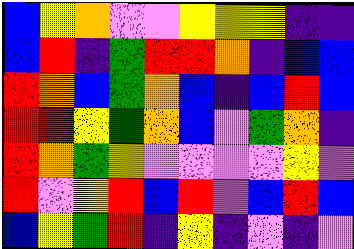[["blue", "yellow", "orange", "violet", "violet", "yellow", "yellow", "yellow", "indigo", "indigo"], ["blue", "red", "indigo", "green", "red", "red", "orange", "indigo", "blue", "blue"], ["red", "orange", "blue", "green", "orange", "blue", "indigo", "blue", "red", "blue"], ["red", "red", "yellow", "green", "orange", "blue", "violet", "green", "orange", "indigo"], ["red", "orange", "green", "yellow", "violet", "violet", "violet", "violet", "yellow", "violet"], ["red", "violet", "yellow", "red", "blue", "red", "violet", "blue", "red", "blue"], ["blue", "yellow", "green", "red", "indigo", "yellow", "indigo", "violet", "indigo", "violet"]]